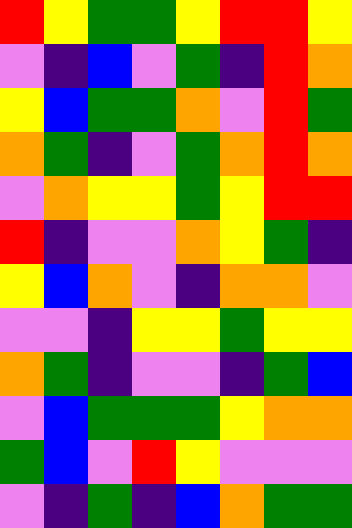[["red", "yellow", "green", "green", "yellow", "red", "red", "yellow"], ["violet", "indigo", "blue", "violet", "green", "indigo", "red", "orange"], ["yellow", "blue", "green", "green", "orange", "violet", "red", "green"], ["orange", "green", "indigo", "violet", "green", "orange", "red", "orange"], ["violet", "orange", "yellow", "yellow", "green", "yellow", "red", "red"], ["red", "indigo", "violet", "violet", "orange", "yellow", "green", "indigo"], ["yellow", "blue", "orange", "violet", "indigo", "orange", "orange", "violet"], ["violet", "violet", "indigo", "yellow", "yellow", "green", "yellow", "yellow"], ["orange", "green", "indigo", "violet", "violet", "indigo", "green", "blue"], ["violet", "blue", "green", "green", "green", "yellow", "orange", "orange"], ["green", "blue", "violet", "red", "yellow", "violet", "violet", "violet"], ["violet", "indigo", "green", "indigo", "blue", "orange", "green", "green"]]